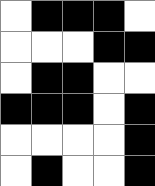[["white", "black", "black", "black", "white"], ["white", "white", "white", "black", "black"], ["white", "black", "black", "white", "white"], ["black", "black", "black", "white", "black"], ["white", "white", "white", "white", "black"], ["white", "black", "white", "white", "black"]]